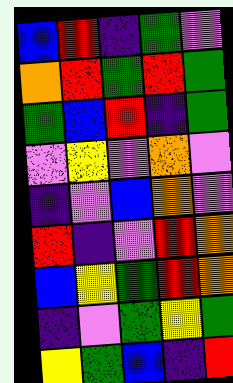[["blue", "red", "indigo", "green", "violet"], ["orange", "red", "green", "red", "green"], ["green", "blue", "red", "indigo", "green"], ["violet", "yellow", "violet", "orange", "violet"], ["indigo", "violet", "blue", "orange", "violet"], ["red", "indigo", "violet", "red", "orange"], ["blue", "yellow", "green", "red", "orange"], ["indigo", "violet", "green", "yellow", "green"], ["yellow", "green", "blue", "indigo", "red"]]